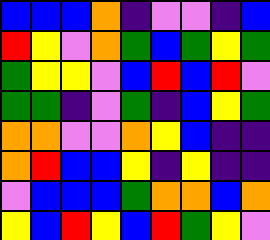[["blue", "blue", "blue", "orange", "indigo", "violet", "violet", "indigo", "blue"], ["red", "yellow", "violet", "orange", "green", "blue", "green", "yellow", "green"], ["green", "yellow", "yellow", "violet", "blue", "red", "blue", "red", "violet"], ["green", "green", "indigo", "violet", "green", "indigo", "blue", "yellow", "green"], ["orange", "orange", "violet", "violet", "orange", "yellow", "blue", "indigo", "indigo"], ["orange", "red", "blue", "blue", "yellow", "indigo", "yellow", "indigo", "indigo"], ["violet", "blue", "blue", "blue", "green", "orange", "orange", "blue", "orange"], ["yellow", "blue", "red", "yellow", "blue", "red", "green", "yellow", "violet"]]